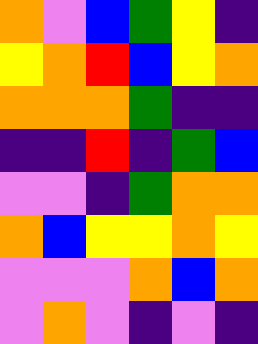[["orange", "violet", "blue", "green", "yellow", "indigo"], ["yellow", "orange", "red", "blue", "yellow", "orange"], ["orange", "orange", "orange", "green", "indigo", "indigo"], ["indigo", "indigo", "red", "indigo", "green", "blue"], ["violet", "violet", "indigo", "green", "orange", "orange"], ["orange", "blue", "yellow", "yellow", "orange", "yellow"], ["violet", "violet", "violet", "orange", "blue", "orange"], ["violet", "orange", "violet", "indigo", "violet", "indigo"]]